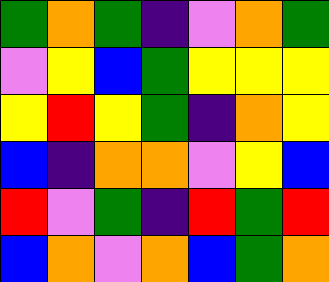[["green", "orange", "green", "indigo", "violet", "orange", "green"], ["violet", "yellow", "blue", "green", "yellow", "yellow", "yellow"], ["yellow", "red", "yellow", "green", "indigo", "orange", "yellow"], ["blue", "indigo", "orange", "orange", "violet", "yellow", "blue"], ["red", "violet", "green", "indigo", "red", "green", "red"], ["blue", "orange", "violet", "orange", "blue", "green", "orange"]]